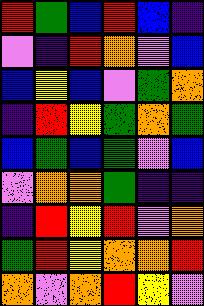[["red", "green", "blue", "red", "blue", "indigo"], ["violet", "indigo", "red", "orange", "violet", "blue"], ["blue", "yellow", "blue", "violet", "green", "orange"], ["indigo", "red", "yellow", "green", "orange", "green"], ["blue", "green", "blue", "green", "violet", "blue"], ["violet", "orange", "orange", "green", "indigo", "indigo"], ["indigo", "red", "yellow", "red", "violet", "orange"], ["green", "red", "yellow", "orange", "orange", "red"], ["orange", "violet", "orange", "red", "yellow", "violet"]]